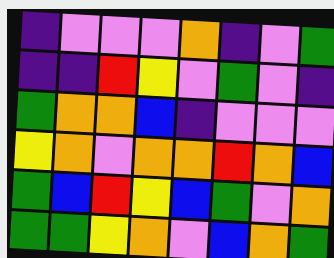[["indigo", "violet", "violet", "violet", "orange", "indigo", "violet", "green"], ["indigo", "indigo", "red", "yellow", "violet", "green", "violet", "indigo"], ["green", "orange", "orange", "blue", "indigo", "violet", "violet", "violet"], ["yellow", "orange", "violet", "orange", "orange", "red", "orange", "blue"], ["green", "blue", "red", "yellow", "blue", "green", "violet", "orange"], ["green", "green", "yellow", "orange", "violet", "blue", "orange", "green"]]